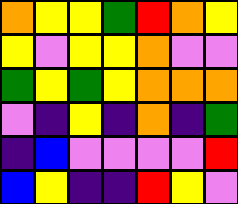[["orange", "yellow", "yellow", "green", "red", "orange", "yellow"], ["yellow", "violet", "yellow", "yellow", "orange", "violet", "violet"], ["green", "yellow", "green", "yellow", "orange", "orange", "orange"], ["violet", "indigo", "yellow", "indigo", "orange", "indigo", "green"], ["indigo", "blue", "violet", "violet", "violet", "violet", "red"], ["blue", "yellow", "indigo", "indigo", "red", "yellow", "violet"]]